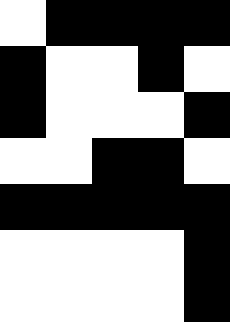[["white", "black", "black", "black", "black"], ["black", "white", "white", "black", "white"], ["black", "white", "white", "white", "black"], ["white", "white", "black", "black", "white"], ["black", "black", "black", "black", "black"], ["white", "white", "white", "white", "black"], ["white", "white", "white", "white", "black"]]